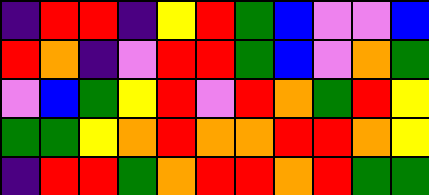[["indigo", "red", "red", "indigo", "yellow", "red", "green", "blue", "violet", "violet", "blue"], ["red", "orange", "indigo", "violet", "red", "red", "green", "blue", "violet", "orange", "green"], ["violet", "blue", "green", "yellow", "red", "violet", "red", "orange", "green", "red", "yellow"], ["green", "green", "yellow", "orange", "red", "orange", "orange", "red", "red", "orange", "yellow"], ["indigo", "red", "red", "green", "orange", "red", "red", "orange", "red", "green", "green"]]